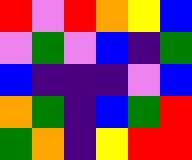[["red", "violet", "red", "orange", "yellow", "blue"], ["violet", "green", "violet", "blue", "indigo", "green"], ["blue", "indigo", "indigo", "indigo", "violet", "blue"], ["orange", "green", "indigo", "blue", "green", "red"], ["green", "orange", "indigo", "yellow", "red", "red"]]